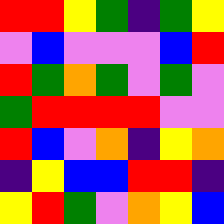[["red", "red", "yellow", "green", "indigo", "green", "yellow"], ["violet", "blue", "violet", "violet", "violet", "blue", "red"], ["red", "green", "orange", "green", "violet", "green", "violet"], ["green", "red", "red", "red", "red", "violet", "violet"], ["red", "blue", "violet", "orange", "indigo", "yellow", "orange"], ["indigo", "yellow", "blue", "blue", "red", "red", "indigo"], ["yellow", "red", "green", "violet", "orange", "yellow", "blue"]]